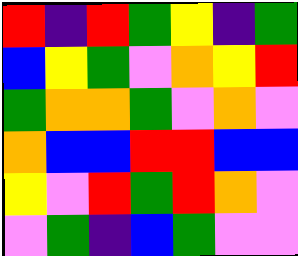[["red", "indigo", "red", "green", "yellow", "indigo", "green"], ["blue", "yellow", "green", "violet", "orange", "yellow", "red"], ["green", "orange", "orange", "green", "violet", "orange", "violet"], ["orange", "blue", "blue", "red", "red", "blue", "blue"], ["yellow", "violet", "red", "green", "red", "orange", "violet"], ["violet", "green", "indigo", "blue", "green", "violet", "violet"]]